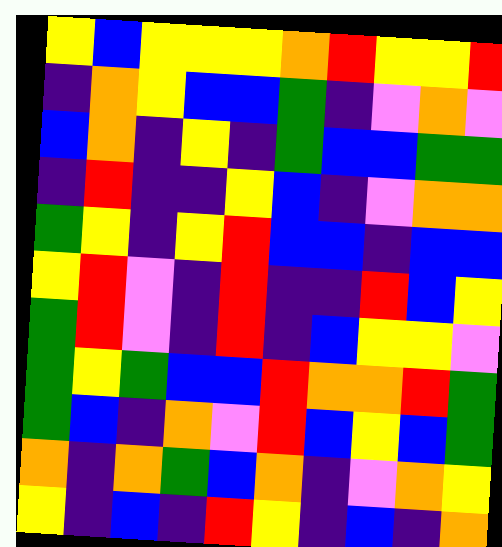[["yellow", "blue", "yellow", "yellow", "yellow", "orange", "red", "yellow", "yellow", "red"], ["indigo", "orange", "yellow", "blue", "blue", "green", "indigo", "violet", "orange", "violet"], ["blue", "orange", "indigo", "yellow", "indigo", "green", "blue", "blue", "green", "green"], ["indigo", "red", "indigo", "indigo", "yellow", "blue", "indigo", "violet", "orange", "orange"], ["green", "yellow", "indigo", "yellow", "red", "blue", "blue", "indigo", "blue", "blue"], ["yellow", "red", "violet", "indigo", "red", "indigo", "indigo", "red", "blue", "yellow"], ["green", "red", "violet", "indigo", "red", "indigo", "blue", "yellow", "yellow", "violet"], ["green", "yellow", "green", "blue", "blue", "red", "orange", "orange", "red", "green"], ["green", "blue", "indigo", "orange", "violet", "red", "blue", "yellow", "blue", "green"], ["orange", "indigo", "orange", "green", "blue", "orange", "indigo", "violet", "orange", "yellow"], ["yellow", "indigo", "blue", "indigo", "red", "yellow", "indigo", "blue", "indigo", "orange"]]